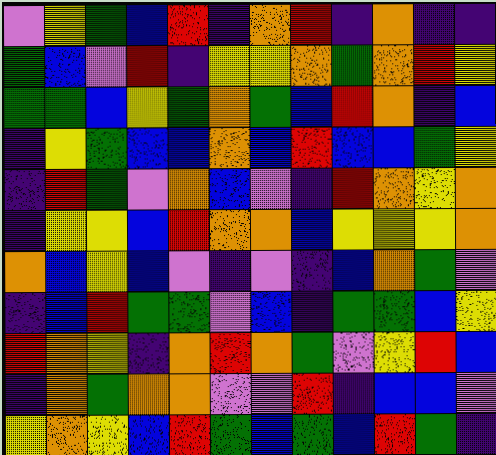[["violet", "yellow", "green", "blue", "red", "indigo", "orange", "red", "indigo", "orange", "indigo", "indigo"], ["green", "blue", "violet", "red", "indigo", "yellow", "yellow", "orange", "green", "orange", "red", "yellow"], ["green", "green", "blue", "yellow", "green", "orange", "green", "blue", "red", "orange", "indigo", "blue"], ["indigo", "yellow", "green", "blue", "blue", "orange", "blue", "red", "blue", "blue", "green", "yellow"], ["indigo", "red", "green", "violet", "orange", "blue", "violet", "indigo", "red", "orange", "yellow", "orange"], ["indigo", "yellow", "yellow", "blue", "red", "orange", "orange", "blue", "yellow", "yellow", "yellow", "orange"], ["orange", "blue", "yellow", "blue", "violet", "indigo", "violet", "indigo", "blue", "orange", "green", "violet"], ["indigo", "blue", "red", "green", "green", "violet", "blue", "indigo", "green", "green", "blue", "yellow"], ["red", "orange", "yellow", "indigo", "orange", "red", "orange", "green", "violet", "yellow", "red", "blue"], ["indigo", "orange", "green", "orange", "orange", "violet", "violet", "red", "indigo", "blue", "blue", "violet"], ["yellow", "orange", "yellow", "blue", "red", "green", "blue", "green", "blue", "red", "green", "indigo"]]